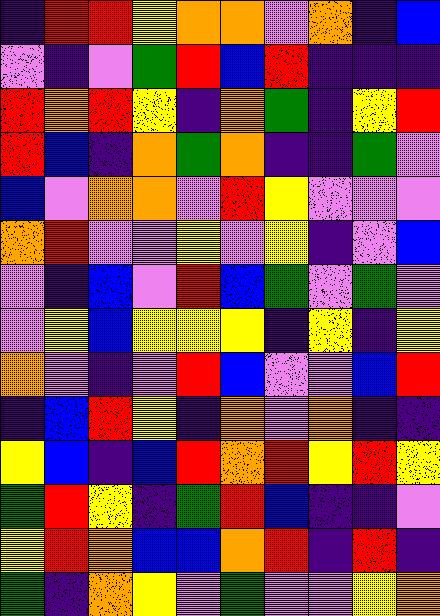[["indigo", "red", "red", "yellow", "orange", "orange", "violet", "orange", "indigo", "blue"], ["violet", "indigo", "violet", "green", "red", "blue", "red", "indigo", "indigo", "indigo"], ["red", "orange", "red", "yellow", "indigo", "orange", "green", "indigo", "yellow", "red"], ["red", "blue", "indigo", "orange", "green", "orange", "indigo", "indigo", "green", "violet"], ["blue", "violet", "orange", "orange", "violet", "red", "yellow", "violet", "violet", "violet"], ["orange", "red", "violet", "violet", "yellow", "violet", "yellow", "indigo", "violet", "blue"], ["violet", "indigo", "blue", "violet", "red", "blue", "green", "violet", "green", "violet"], ["violet", "yellow", "blue", "yellow", "yellow", "yellow", "indigo", "yellow", "indigo", "yellow"], ["orange", "violet", "indigo", "violet", "red", "blue", "violet", "violet", "blue", "red"], ["indigo", "blue", "red", "yellow", "indigo", "orange", "violet", "orange", "indigo", "indigo"], ["yellow", "blue", "indigo", "blue", "red", "orange", "red", "yellow", "red", "yellow"], ["green", "red", "yellow", "indigo", "green", "red", "blue", "indigo", "indigo", "violet"], ["yellow", "red", "orange", "blue", "blue", "orange", "red", "indigo", "red", "indigo"], ["green", "indigo", "orange", "yellow", "violet", "green", "violet", "violet", "yellow", "orange"]]